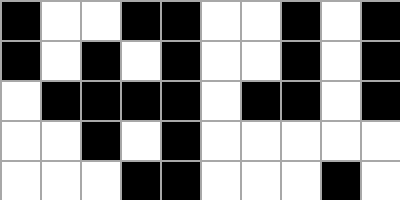[["black", "white", "white", "black", "black", "white", "white", "black", "white", "black"], ["black", "white", "black", "white", "black", "white", "white", "black", "white", "black"], ["white", "black", "black", "black", "black", "white", "black", "black", "white", "black"], ["white", "white", "black", "white", "black", "white", "white", "white", "white", "white"], ["white", "white", "white", "black", "black", "white", "white", "white", "black", "white"]]